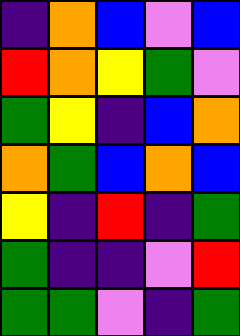[["indigo", "orange", "blue", "violet", "blue"], ["red", "orange", "yellow", "green", "violet"], ["green", "yellow", "indigo", "blue", "orange"], ["orange", "green", "blue", "orange", "blue"], ["yellow", "indigo", "red", "indigo", "green"], ["green", "indigo", "indigo", "violet", "red"], ["green", "green", "violet", "indigo", "green"]]